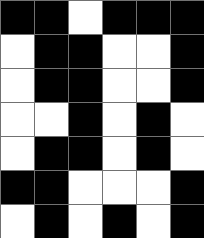[["black", "black", "white", "black", "black", "black"], ["white", "black", "black", "white", "white", "black"], ["white", "black", "black", "white", "white", "black"], ["white", "white", "black", "white", "black", "white"], ["white", "black", "black", "white", "black", "white"], ["black", "black", "white", "white", "white", "black"], ["white", "black", "white", "black", "white", "black"]]